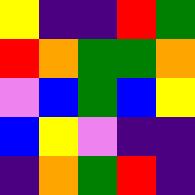[["yellow", "indigo", "indigo", "red", "green"], ["red", "orange", "green", "green", "orange"], ["violet", "blue", "green", "blue", "yellow"], ["blue", "yellow", "violet", "indigo", "indigo"], ["indigo", "orange", "green", "red", "indigo"]]